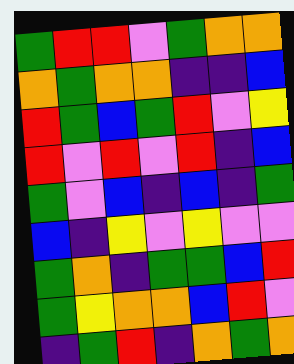[["green", "red", "red", "violet", "green", "orange", "orange"], ["orange", "green", "orange", "orange", "indigo", "indigo", "blue"], ["red", "green", "blue", "green", "red", "violet", "yellow"], ["red", "violet", "red", "violet", "red", "indigo", "blue"], ["green", "violet", "blue", "indigo", "blue", "indigo", "green"], ["blue", "indigo", "yellow", "violet", "yellow", "violet", "violet"], ["green", "orange", "indigo", "green", "green", "blue", "red"], ["green", "yellow", "orange", "orange", "blue", "red", "violet"], ["indigo", "green", "red", "indigo", "orange", "green", "orange"]]